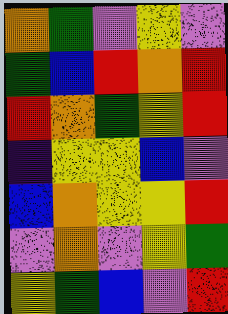[["orange", "green", "violet", "yellow", "violet"], ["green", "blue", "red", "orange", "red"], ["red", "orange", "green", "yellow", "red"], ["indigo", "yellow", "yellow", "blue", "violet"], ["blue", "orange", "yellow", "yellow", "red"], ["violet", "orange", "violet", "yellow", "green"], ["yellow", "green", "blue", "violet", "red"]]